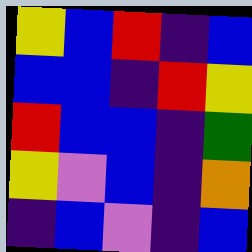[["yellow", "blue", "red", "indigo", "blue"], ["blue", "blue", "indigo", "red", "yellow"], ["red", "blue", "blue", "indigo", "green"], ["yellow", "violet", "blue", "indigo", "orange"], ["indigo", "blue", "violet", "indigo", "blue"]]